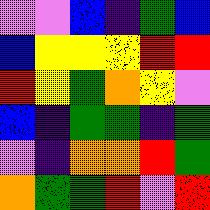[["violet", "violet", "blue", "indigo", "green", "blue"], ["blue", "yellow", "yellow", "yellow", "red", "red"], ["red", "yellow", "green", "orange", "yellow", "violet"], ["blue", "indigo", "green", "green", "indigo", "green"], ["violet", "indigo", "orange", "orange", "red", "green"], ["orange", "green", "green", "red", "violet", "red"]]